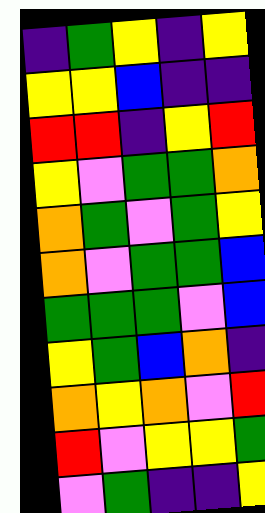[["indigo", "green", "yellow", "indigo", "yellow"], ["yellow", "yellow", "blue", "indigo", "indigo"], ["red", "red", "indigo", "yellow", "red"], ["yellow", "violet", "green", "green", "orange"], ["orange", "green", "violet", "green", "yellow"], ["orange", "violet", "green", "green", "blue"], ["green", "green", "green", "violet", "blue"], ["yellow", "green", "blue", "orange", "indigo"], ["orange", "yellow", "orange", "violet", "red"], ["red", "violet", "yellow", "yellow", "green"], ["violet", "green", "indigo", "indigo", "yellow"]]